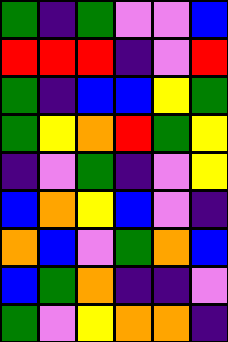[["green", "indigo", "green", "violet", "violet", "blue"], ["red", "red", "red", "indigo", "violet", "red"], ["green", "indigo", "blue", "blue", "yellow", "green"], ["green", "yellow", "orange", "red", "green", "yellow"], ["indigo", "violet", "green", "indigo", "violet", "yellow"], ["blue", "orange", "yellow", "blue", "violet", "indigo"], ["orange", "blue", "violet", "green", "orange", "blue"], ["blue", "green", "orange", "indigo", "indigo", "violet"], ["green", "violet", "yellow", "orange", "orange", "indigo"]]